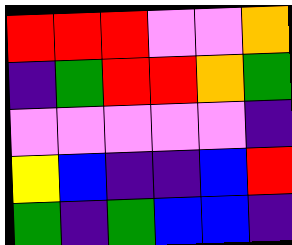[["red", "red", "red", "violet", "violet", "orange"], ["indigo", "green", "red", "red", "orange", "green"], ["violet", "violet", "violet", "violet", "violet", "indigo"], ["yellow", "blue", "indigo", "indigo", "blue", "red"], ["green", "indigo", "green", "blue", "blue", "indigo"]]